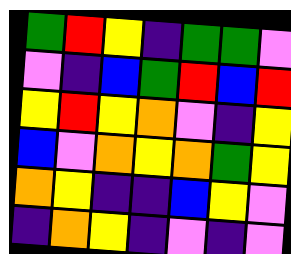[["green", "red", "yellow", "indigo", "green", "green", "violet"], ["violet", "indigo", "blue", "green", "red", "blue", "red"], ["yellow", "red", "yellow", "orange", "violet", "indigo", "yellow"], ["blue", "violet", "orange", "yellow", "orange", "green", "yellow"], ["orange", "yellow", "indigo", "indigo", "blue", "yellow", "violet"], ["indigo", "orange", "yellow", "indigo", "violet", "indigo", "violet"]]